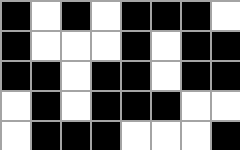[["black", "white", "black", "white", "black", "black", "black", "white"], ["black", "white", "white", "white", "black", "white", "black", "black"], ["black", "black", "white", "black", "black", "white", "black", "black"], ["white", "black", "white", "black", "black", "black", "white", "white"], ["white", "black", "black", "black", "white", "white", "white", "black"]]